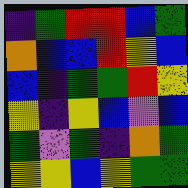[["indigo", "green", "red", "red", "blue", "green"], ["orange", "blue", "blue", "red", "yellow", "blue"], ["blue", "indigo", "green", "green", "red", "yellow"], ["yellow", "indigo", "yellow", "blue", "violet", "blue"], ["green", "violet", "green", "indigo", "orange", "green"], ["yellow", "yellow", "blue", "yellow", "green", "green"]]